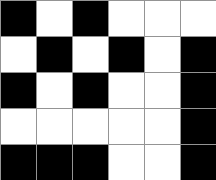[["black", "white", "black", "white", "white", "white"], ["white", "black", "white", "black", "white", "black"], ["black", "white", "black", "white", "white", "black"], ["white", "white", "white", "white", "white", "black"], ["black", "black", "black", "white", "white", "black"]]